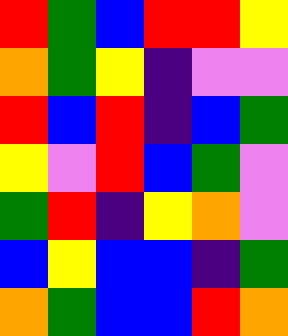[["red", "green", "blue", "red", "red", "yellow"], ["orange", "green", "yellow", "indigo", "violet", "violet"], ["red", "blue", "red", "indigo", "blue", "green"], ["yellow", "violet", "red", "blue", "green", "violet"], ["green", "red", "indigo", "yellow", "orange", "violet"], ["blue", "yellow", "blue", "blue", "indigo", "green"], ["orange", "green", "blue", "blue", "red", "orange"]]